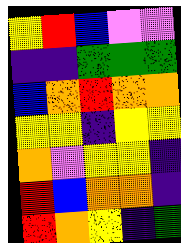[["yellow", "red", "blue", "violet", "violet"], ["indigo", "indigo", "green", "green", "green"], ["blue", "orange", "red", "orange", "orange"], ["yellow", "yellow", "indigo", "yellow", "yellow"], ["orange", "violet", "yellow", "yellow", "indigo"], ["red", "blue", "orange", "orange", "indigo"], ["red", "orange", "yellow", "indigo", "green"]]